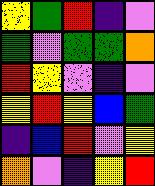[["yellow", "green", "red", "indigo", "violet"], ["green", "violet", "green", "green", "orange"], ["red", "yellow", "violet", "indigo", "violet"], ["yellow", "red", "yellow", "blue", "green"], ["indigo", "blue", "red", "violet", "yellow"], ["orange", "violet", "indigo", "yellow", "red"]]